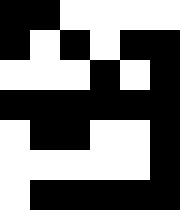[["black", "black", "white", "white", "white", "white"], ["black", "white", "black", "white", "black", "black"], ["white", "white", "white", "black", "white", "black"], ["black", "black", "black", "black", "black", "black"], ["white", "black", "black", "white", "white", "black"], ["white", "white", "white", "white", "white", "black"], ["white", "black", "black", "black", "black", "black"]]